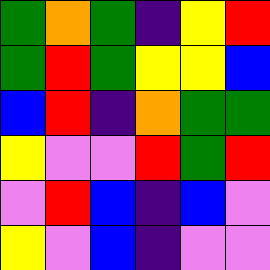[["green", "orange", "green", "indigo", "yellow", "red"], ["green", "red", "green", "yellow", "yellow", "blue"], ["blue", "red", "indigo", "orange", "green", "green"], ["yellow", "violet", "violet", "red", "green", "red"], ["violet", "red", "blue", "indigo", "blue", "violet"], ["yellow", "violet", "blue", "indigo", "violet", "violet"]]